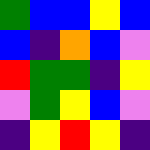[["green", "blue", "blue", "yellow", "blue"], ["blue", "indigo", "orange", "blue", "violet"], ["red", "green", "green", "indigo", "yellow"], ["violet", "green", "yellow", "blue", "violet"], ["indigo", "yellow", "red", "yellow", "indigo"]]